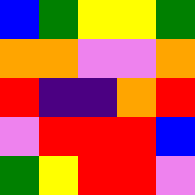[["blue", "green", "yellow", "yellow", "green"], ["orange", "orange", "violet", "violet", "orange"], ["red", "indigo", "indigo", "orange", "red"], ["violet", "red", "red", "red", "blue"], ["green", "yellow", "red", "red", "violet"]]